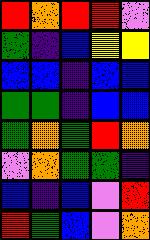[["red", "orange", "red", "red", "violet"], ["green", "indigo", "blue", "yellow", "yellow"], ["blue", "blue", "indigo", "blue", "blue"], ["green", "green", "indigo", "blue", "blue"], ["green", "orange", "green", "red", "orange"], ["violet", "orange", "green", "green", "indigo"], ["blue", "indigo", "blue", "violet", "red"], ["red", "green", "blue", "violet", "orange"]]